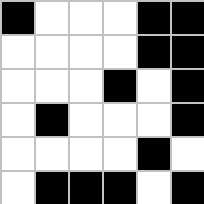[["black", "white", "white", "white", "black", "black"], ["white", "white", "white", "white", "black", "black"], ["white", "white", "white", "black", "white", "black"], ["white", "black", "white", "white", "white", "black"], ["white", "white", "white", "white", "black", "white"], ["white", "black", "black", "black", "white", "black"]]